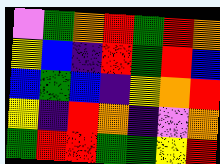[["violet", "green", "orange", "red", "green", "red", "orange"], ["yellow", "blue", "indigo", "red", "green", "red", "blue"], ["blue", "green", "blue", "indigo", "yellow", "orange", "red"], ["yellow", "indigo", "red", "orange", "indigo", "violet", "orange"], ["green", "red", "red", "green", "green", "yellow", "red"]]